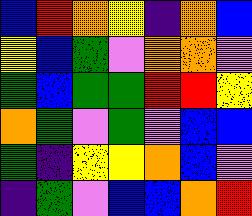[["blue", "red", "orange", "yellow", "indigo", "orange", "blue"], ["yellow", "blue", "green", "violet", "orange", "orange", "violet"], ["green", "blue", "green", "green", "red", "red", "yellow"], ["orange", "green", "violet", "green", "violet", "blue", "blue"], ["green", "indigo", "yellow", "yellow", "orange", "blue", "violet"], ["indigo", "green", "violet", "blue", "blue", "orange", "red"]]